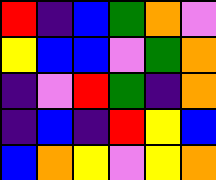[["red", "indigo", "blue", "green", "orange", "violet"], ["yellow", "blue", "blue", "violet", "green", "orange"], ["indigo", "violet", "red", "green", "indigo", "orange"], ["indigo", "blue", "indigo", "red", "yellow", "blue"], ["blue", "orange", "yellow", "violet", "yellow", "orange"]]